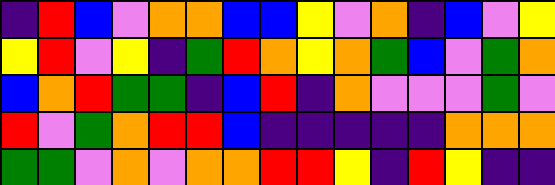[["indigo", "red", "blue", "violet", "orange", "orange", "blue", "blue", "yellow", "violet", "orange", "indigo", "blue", "violet", "yellow"], ["yellow", "red", "violet", "yellow", "indigo", "green", "red", "orange", "yellow", "orange", "green", "blue", "violet", "green", "orange"], ["blue", "orange", "red", "green", "green", "indigo", "blue", "red", "indigo", "orange", "violet", "violet", "violet", "green", "violet"], ["red", "violet", "green", "orange", "red", "red", "blue", "indigo", "indigo", "indigo", "indigo", "indigo", "orange", "orange", "orange"], ["green", "green", "violet", "orange", "violet", "orange", "orange", "red", "red", "yellow", "indigo", "red", "yellow", "indigo", "indigo"]]